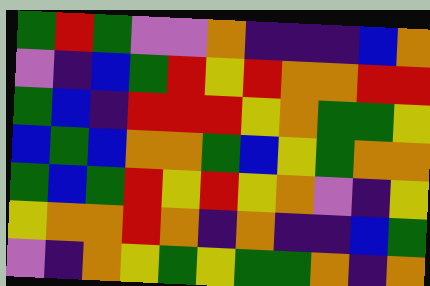[["green", "red", "green", "violet", "violet", "orange", "indigo", "indigo", "indigo", "blue", "orange"], ["violet", "indigo", "blue", "green", "red", "yellow", "red", "orange", "orange", "red", "red"], ["green", "blue", "indigo", "red", "red", "red", "yellow", "orange", "green", "green", "yellow"], ["blue", "green", "blue", "orange", "orange", "green", "blue", "yellow", "green", "orange", "orange"], ["green", "blue", "green", "red", "yellow", "red", "yellow", "orange", "violet", "indigo", "yellow"], ["yellow", "orange", "orange", "red", "orange", "indigo", "orange", "indigo", "indigo", "blue", "green"], ["violet", "indigo", "orange", "yellow", "green", "yellow", "green", "green", "orange", "indigo", "orange"]]